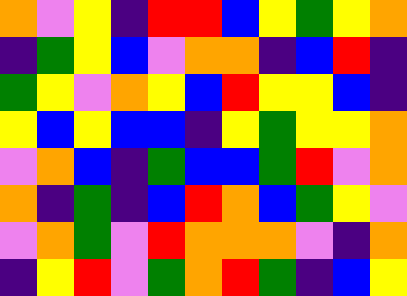[["orange", "violet", "yellow", "indigo", "red", "red", "blue", "yellow", "green", "yellow", "orange"], ["indigo", "green", "yellow", "blue", "violet", "orange", "orange", "indigo", "blue", "red", "indigo"], ["green", "yellow", "violet", "orange", "yellow", "blue", "red", "yellow", "yellow", "blue", "indigo"], ["yellow", "blue", "yellow", "blue", "blue", "indigo", "yellow", "green", "yellow", "yellow", "orange"], ["violet", "orange", "blue", "indigo", "green", "blue", "blue", "green", "red", "violet", "orange"], ["orange", "indigo", "green", "indigo", "blue", "red", "orange", "blue", "green", "yellow", "violet"], ["violet", "orange", "green", "violet", "red", "orange", "orange", "orange", "violet", "indigo", "orange"], ["indigo", "yellow", "red", "violet", "green", "orange", "red", "green", "indigo", "blue", "yellow"]]